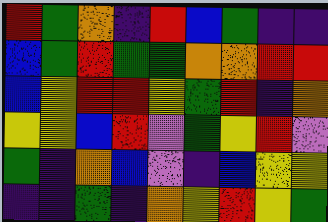[["red", "green", "orange", "indigo", "red", "blue", "green", "indigo", "indigo"], ["blue", "green", "red", "green", "green", "orange", "orange", "red", "red"], ["blue", "yellow", "red", "red", "yellow", "green", "red", "indigo", "orange"], ["yellow", "yellow", "blue", "red", "violet", "green", "yellow", "red", "violet"], ["green", "indigo", "orange", "blue", "violet", "indigo", "blue", "yellow", "yellow"], ["indigo", "indigo", "green", "indigo", "orange", "yellow", "red", "yellow", "green"]]